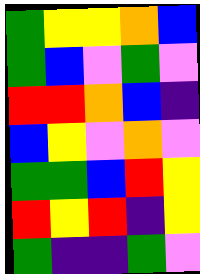[["green", "yellow", "yellow", "orange", "blue"], ["green", "blue", "violet", "green", "violet"], ["red", "red", "orange", "blue", "indigo"], ["blue", "yellow", "violet", "orange", "violet"], ["green", "green", "blue", "red", "yellow"], ["red", "yellow", "red", "indigo", "yellow"], ["green", "indigo", "indigo", "green", "violet"]]